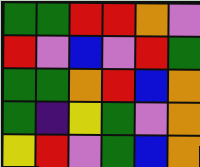[["green", "green", "red", "red", "orange", "violet"], ["red", "violet", "blue", "violet", "red", "green"], ["green", "green", "orange", "red", "blue", "orange"], ["green", "indigo", "yellow", "green", "violet", "orange"], ["yellow", "red", "violet", "green", "blue", "orange"]]